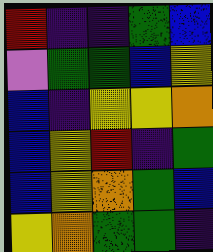[["red", "indigo", "indigo", "green", "blue"], ["violet", "green", "green", "blue", "yellow"], ["blue", "indigo", "yellow", "yellow", "orange"], ["blue", "yellow", "red", "indigo", "green"], ["blue", "yellow", "orange", "green", "blue"], ["yellow", "orange", "green", "green", "indigo"]]